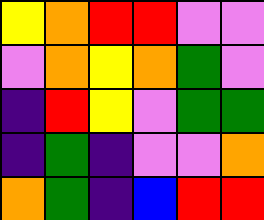[["yellow", "orange", "red", "red", "violet", "violet"], ["violet", "orange", "yellow", "orange", "green", "violet"], ["indigo", "red", "yellow", "violet", "green", "green"], ["indigo", "green", "indigo", "violet", "violet", "orange"], ["orange", "green", "indigo", "blue", "red", "red"]]